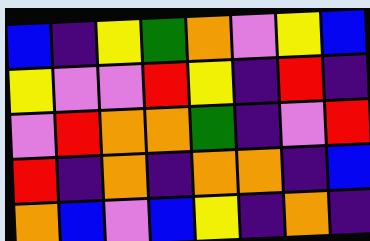[["blue", "indigo", "yellow", "green", "orange", "violet", "yellow", "blue"], ["yellow", "violet", "violet", "red", "yellow", "indigo", "red", "indigo"], ["violet", "red", "orange", "orange", "green", "indigo", "violet", "red"], ["red", "indigo", "orange", "indigo", "orange", "orange", "indigo", "blue"], ["orange", "blue", "violet", "blue", "yellow", "indigo", "orange", "indigo"]]